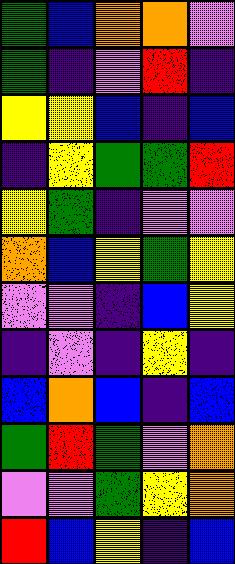[["green", "blue", "orange", "orange", "violet"], ["green", "indigo", "violet", "red", "indigo"], ["yellow", "yellow", "blue", "indigo", "blue"], ["indigo", "yellow", "green", "green", "red"], ["yellow", "green", "indigo", "violet", "violet"], ["orange", "blue", "yellow", "green", "yellow"], ["violet", "violet", "indigo", "blue", "yellow"], ["indigo", "violet", "indigo", "yellow", "indigo"], ["blue", "orange", "blue", "indigo", "blue"], ["green", "red", "green", "violet", "orange"], ["violet", "violet", "green", "yellow", "orange"], ["red", "blue", "yellow", "indigo", "blue"]]